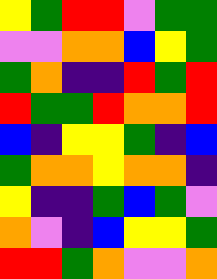[["yellow", "green", "red", "red", "violet", "green", "green"], ["violet", "violet", "orange", "orange", "blue", "yellow", "green"], ["green", "orange", "indigo", "indigo", "red", "green", "red"], ["red", "green", "green", "red", "orange", "orange", "red"], ["blue", "indigo", "yellow", "yellow", "green", "indigo", "blue"], ["green", "orange", "orange", "yellow", "orange", "orange", "indigo"], ["yellow", "indigo", "indigo", "green", "blue", "green", "violet"], ["orange", "violet", "indigo", "blue", "yellow", "yellow", "green"], ["red", "red", "green", "orange", "violet", "violet", "orange"]]